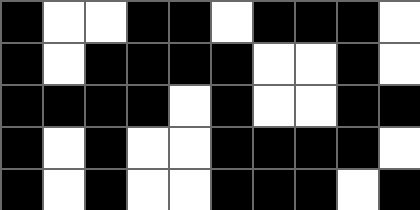[["black", "white", "white", "black", "black", "white", "black", "black", "black", "white"], ["black", "white", "black", "black", "black", "black", "white", "white", "black", "white"], ["black", "black", "black", "black", "white", "black", "white", "white", "black", "black"], ["black", "white", "black", "white", "white", "black", "black", "black", "black", "white"], ["black", "white", "black", "white", "white", "black", "black", "black", "white", "black"]]